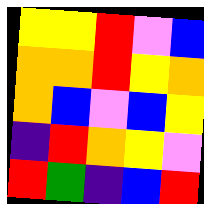[["yellow", "yellow", "red", "violet", "blue"], ["orange", "orange", "red", "yellow", "orange"], ["orange", "blue", "violet", "blue", "yellow"], ["indigo", "red", "orange", "yellow", "violet"], ["red", "green", "indigo", "blue", "red"]]